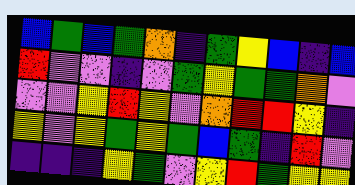[["blue", "green", "blue", "green", "orange", "indigo", "green", "yellow", "blue", "indigo", "blue"], ["red", "violet", "violet", "indigo", "violet", "green", "yellow", "green", "green", "orange", "violet"], ["violet", "violet", "yellow", "red", "yellow", "violet", "orange", "red", "red", "yellow", "indigo"], ["yellow", "violet", "yellow", "green", "yellow", "green", "blue", "green", "indigo", "red", "violet"], ["indigo", "indigo", "indigo", "yellow", "green", "violet", "yellow", "red", "green", "yellow", "yellow"]]